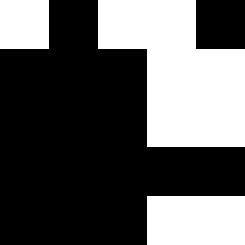[["white", "black", "white", "white", "black"], ["black", "black", "black", "white", "white"], ["black", "black", "black", "white", "white"], ["black", "black", "black", "black", "black"], ["black", "black", "black", "white", "white"]]